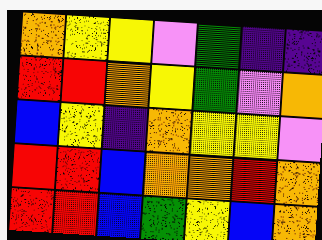[["orange", "yellow", "yellow", "violet", "green", "indigo", "indigo"], ["red", "red", "orange", "yellow", "green", "violet", "orange"], ["blue", "yellow", "indigo", "orange", "yellow", "yellow", "violet"], ["red", "red", "blue", "orange", "orange", "red", "orange"], ["red", "red", "blue", "green", "yellow", "blue", "orange"]]